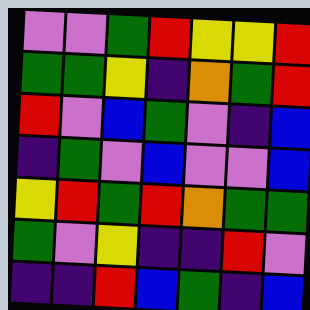[["violet", "violet", "green", "red", "yellow", "yellow", "red"], ["green", "green", "yellow", "indigo", "orange", "green", "red"], ["red", "violet", "blue", "green", "violet", "indigo", "blue"], ["indigo", "green", "violet", "blue", "violet", "violet", "blue"], ["yellow", "red", "green", "red", "orange", "green", "green"], ["green", "violet", "yellow", "indigo", "indigo", "red", "violet"], ["indigo", "indigo", "red", "blue", "green", "indigo", "blue"]]